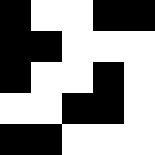[["black", "white", "white", "black", "black"], ["black", "black", "white", "white", "white"], ["black", "white", "white", "black", "white"], ["white", "white", "black", "black", "white"], ["black", "black", "white", "white", "white"]]